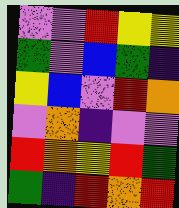[["violet", "violet", "red", "yellow", "yellow"], ["green", "violet", "blue", "green", "indigo"], ["yellow", "blue", "violet", "red", "orange"], ["violet", "orange", "indigo", "violet", "violet"], ["red", "orange", "yellow", "red", "green"], ["green", "indigo", "red", "orange", "red"]]